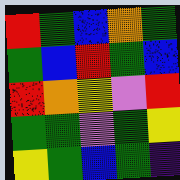[["red", "green", "blue", "orange", "green"], ["green", "blue", "red", "green", "blue"], ["red", "orange", "yellow", "violet", "red"], ["green", "green", "violet", "green", "yellow"], ["yellow", "green", "blue", "green", "indigo"]]